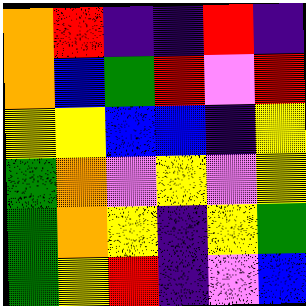[["orange", "red", "indigo", "indigo", "red", "indigo"], ["orange", "blue", "green", "red", "violet", "red"], ["yellow", "yellow", "blue", "blue", "indigo", "yellow"], ["green", "orange", "violet", "yellow", "violet", "yellow"], ["green", "orange", "yellow", "indigo", "yellow", "green"], ["green", "yellow", "red", "indigo", "violet", "blue"]]